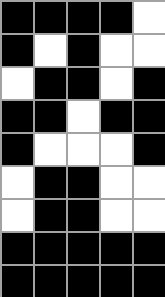[["black", "black", "black", "black", "white"], ["black", "white", "black", "white", "white"], ["white", "black", "black", "white", "black"], ["black", "black", "white", "black", "black"], ["black", "white", "white", "white", "black"], ["white", "black", "black", "white", "white"], ["white", "black", "black", "white", "white"], ["black", "black", "black", "black", "black"], ["black", "black", "black", "black", "black"]]